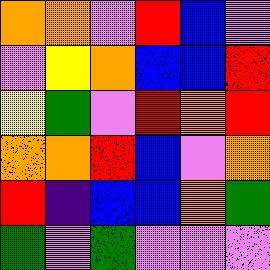[["orange", "orange", "violet", "red", "blue", "violet"], ["violet", "yellow", "orange", "blue", "blue", "red"], ["yellow", "green", "violet", "red", "orange", "red"], ["orange", "orange", "red", "blue", "violet", "orange"], ["red", "indigo", "blue", "blue", "orange", "green"], ["green", "violet", "green", "violet", "violet", "violet"]]